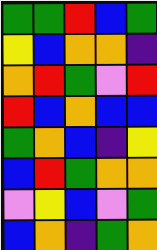[["green", "green", "red", "blue", "green"], ["yellow", "blue", "orange", "orange", "indigo"], ["orange", "red", "green", "violet", "red"], ["red", "blue", "orange", "blue", "blue"], ["green", "orange", "blue", "indigo", "yellow"], ["blue", "red", "green", "orange", "orange"], ["violet", "yellow", "blue", "violet", "green"], ["blue", "orange", "indigo", "green", "orange"]]